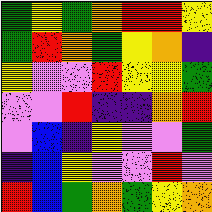[["green", "yellow", "green", "orange", "red", "red", "yellow"], ["green", "red", "orange", "green", "yellow", "orange", "indigo"], ["yellow", "violet", "violet", "red", "yellow", "yellow", "green"], ["violet", "violet", "red", "indigo", "indigo", "orange", "red"], ["violet", "blue", "indigo", "yellow", "violet", "violet", "green"], ["indigo", "blue", "yellow", "violet", "violet", "red", "violet"], ["red", "blue", "green", "orange", "green", "yellow", "orange"]]